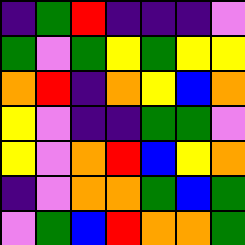[["indigo", "green", "red", "indigo", "indigo", "indigo", "violet"], ["green", "violet", "green", "yellow", "green", "yellow", "yellow"], ["orange", "red", "indigo", "orange", "yellow", "blue", "orange"], ["yellow", "violet", "indigo", "indigo", "green", "green", "violet"], ["yellow", "violet", "orange", "red", "blue", "yellow", "orange"], ["indigo", "violet", "orange", "orange", "green", "blue", "green"], ["violet", "green", "blue", "red", "orange", "orange", "green"]]